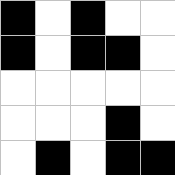[["black", "white", "black", "white", "white"], ["black", "white", "black", "black", "white"], ["white", "white", "white", "white", "white"], ["white", "white", "white", "black", "white"], ["white", "black", "white", "black", "black"]]